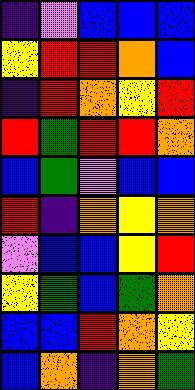[["indigo", "violet", "blue", "blue", "blue"], ["yellow", "red", "red", "orange", "blue"], ["indigo", "red", "orange", "yellow", "red"], ["red", "green", "red", "red", "orange"], ["blue", "green", "violet", "blue", "blue"], ["red", "indigo", "orange", "yellow", "orange"], ["violet", "blue", "blue", "yellow", "red"], ["yellow", "green", "blue", "green", "orange"], ["blue", "blue", "red", "orange", "yellow"], ["blue", "orange", "indigo", "orange", "green"]]